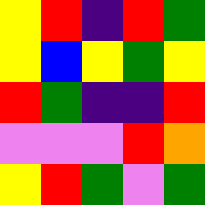[["yellow", "red", "indigo", "red", "green"], ["yellow", "blue", "yellow", "green", "yellow"], ["red", "green", "indigo", "indigo", "red"], ["violet", "violet", "violet", "red", "orange"], ["yellow", "red", "green", "violet", "green"]]